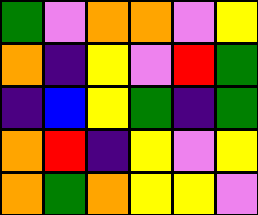[["green", "violet", "orange", "orange", "violet", "yellow"], ["orange", "indigo", "yellow", "violet", "red", "green"], ["indigo", "blue", "yellow", "green", "indigo", "green"], ["orange", "red", "indigo", "yellow", "violet", "yellow"], ["orange", "green", "orange", "yellow", "yellow", "violet"]]